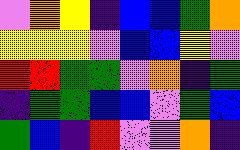[["violet", "orange", "yellow", "indigo", "blue", "blue", "green", "orange"], ["yellow", "yellow", "yellow", "violet", "blue", "blue", "yellow", "violet"], ["red", "red", "green", "green", "violet", "orange", "indigo", "green"], ["indigo", "green", "green", "blue", "blue", "violet", "green", "blue"], ["green", "blue", "indigo", "red", "violet", "violet", "orange", "indigo"]]